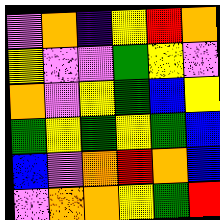[["violet", "orange", "indigo", "yellow", "red", "orange"], ["yellow", "violet", "violet", "green", "yellow", "violet"], ["orange", "violet", "yellow", "green", "blue", "yellow"], ["green", "yellow", "green", "yellow", "green", "blue"], ["blue", "violet", "orange", "red", "orange", "blue"], ["violet", "orange", "orange", "yellow", "green", "red"]]